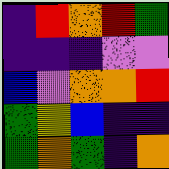[["indigo", "red", "orange", "red", "green"], ["indigo", "indigo", "indigo", "violet", "violet"], ["blue", "violet", "orange", "orange", "red"], ["green", "yellow", "blue", "indigo", "indigo"], ["green", "orange", "green", "indigo", "orange"]]